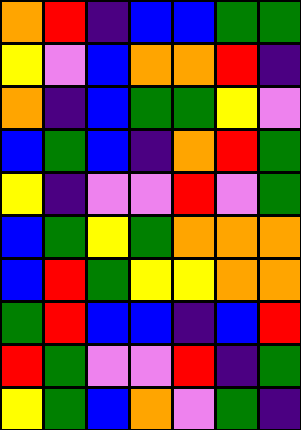[["orange", "red", "indigo", "blue", "blue", "green", "green"], ["yellow", "violet", "blue", "orange", "orange", "red", "indigo"], ["orange", "indigo", "blue", "green", "green", "yellow", "violet"], ["blue", "green", "blue", "indigo", "orange", "red", "green"], ["yellow", "indigo", "violet", "violet", "red", "violet", "green"], ["blue", "green", "yellow", "green", "orange", "orange", "orange"], ["blue", "red", "green", "yellow", "yellow", "orange", "orange"], ["green", "red", "blue", "blue", "indigo", "blue", "red"], ["red", "green", "violet", "violet", "red", "indigo", "green"], ["yellow", "green", "blue", "orange", "violet", "green", "indigo"]]